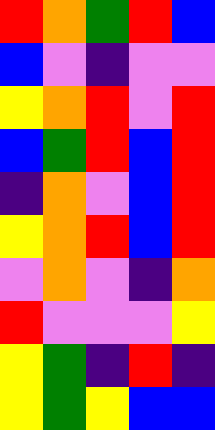[["red", "orange", "green", "red", "blue"], ["blue", "violet", "indigo", "violet", "violet"], ["yellow", "orange", "red", "violet", "red"], ["blue", "green", "red", "blue", "red"], ["indigo", "orange", "violet", "blue", "red"], ["yellow", "orange", "red", "blue", "red"], ["violet", "orange", "violet", "indigo", "orange"], ["red", "violet", "violet", "violet", "yellow"], ["yellow", "green", "indigo", "red", "indigo"], ["yellow", "green", "yellow", "blue", "blue"]]